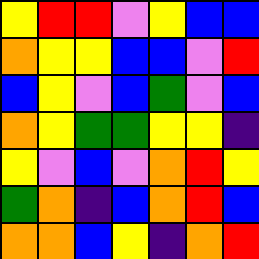[["yellow", "red", "red", "violet", "yellow", "blue", "blue"], ["orange", "yellow", "yellow", "blue", "blue", "violet", "red"], ["blue", "yellow", "violet", "blue", "green", "violet", "blue"], ["orange", "yellow", "green", "green", "yellow", "yellow", "indigo"], ["yellow", "violet", "blue", "violet", "orange", "red", "yellow"], ["green", "orange", "indigo", "blue", "orange", "red", "blue"], ["orange", "orange", "blue", "yellow", "indigo", "orange", "red"]]